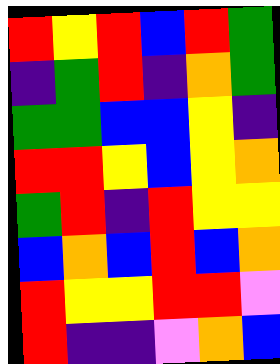[["red", "yellow", "red", "blue", "red", "green"], ["indigo", "green", "red", "indigo", "orange", "green"], ["green", "green", "blue", "blue", "yellow", "indigo"], ["red", "red", "yellow", "blue", "yellow", "orange"], ["green", "red", "indigo", "red", "yellow", "yellow"], ["blue", "orange", "blue", "red", "blue", "orange"], ["red", "yellow", "yellow", "red", "red", "violet"], ["red", "indigo", "indigo", "violet", "orange", "blue"]]